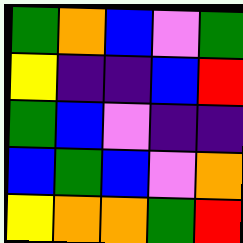[["green", "orange", "blue", "violet", "green"], ["yellow", "indigo", "indigo", "blue", "red"], ["green", "blue", "violet", "indigo", "indigo"], ["blue", "green", "blue", "violet", "orange"], ["yellow", "orange", "orange", "green", "red"]]